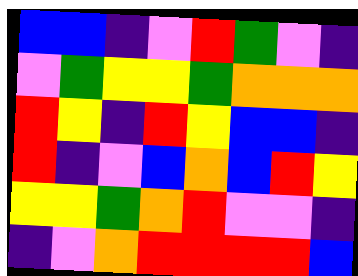[["blue", "blue", "indigo", "violet", "red", "green", "violet", "indigo"], ["violet", "green", "yellow", "yellow", "green", "orange", "orange", "orange"], ["red", "yellow", "indigo", "red", "yellow", "blue", "blue", "indigo"], ["red", "indigo", "violet", "blue", "orange", "blue", "red", "yellow"], ["yellow", "yellow", "green", "orange", "red", "violet", "violet", "indigo"], ["indigo", "violet", "orange", "red", "red", "red", "red", "blue"]]